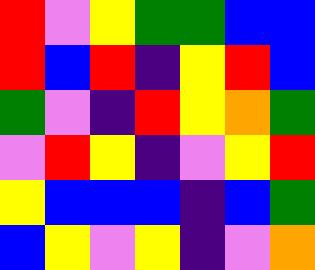[["red", "violet", "yellow", "green", "green", "blue", "blue"], ["red", "blue", "red", "indigo", "yellow", "red", "blue"], ["green", "violet", "indigo", "red", "yellow", "orange", "green"], ["violet", "red", "yellow", "indigo", "violet", "yellow", "red"], ["yellow", "blue", "blue", "blue", "indigo", "blue", "green"], ["blue", "yellow", "violet", "yellow", "indigo", "violet", "orange"]]